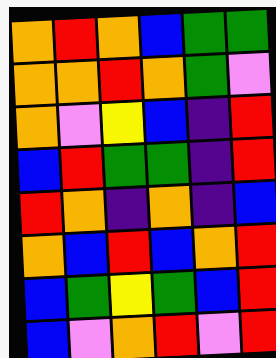[["orange", "red", "orange", "blue", "green", "green"], ["orange", "orange", "red", "orange", "green", "violet"], ["orange", "violet", "yellow", "blue", "indigo", "red"], ["blue", "red", "green", "green", "indigo", "red"], ["red", "orange", "indigo", "orange", "indigo", "blue"], ["orange", "blue", "red", "blue", "orange", "red"], ["blue", "green", "yellow", "green", "blue", "red"], ["blue", "violet", "orange", "red", "violet", "red"]]